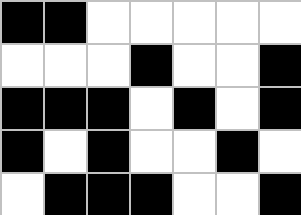[["black", "black", "white", "white", "white", "white", "white"], ["white", "white", "white", "black", "white", "white", "black"], ["black", "black", "black", "white", "black", "white", "black"], ["black", "white", "black", "white", "white", "black", "white"], ["white", "black", "black", "black", "white", "white", "black"]]